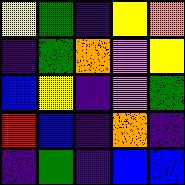[["yellow", "green", "indigo", "yellow", "orange"], ["indigo", "green", "orange", "violet", "yellow"], ["blue", "yellow", "indigo", "violet", "green"], ["red", "blue", "indigo", "orange", "indigo"], ["indigo", "green", "indigo", "blue", "blue"]]